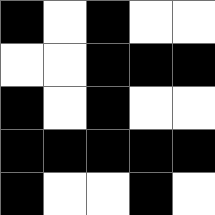[["black", "white", "black", "white", "white"], ["white", "white", "black", "black", "black"], ["black", "white", "black", "white", "white"], ["black", "black", "black", "black", "black"], ["black", "white", "white", "black", "white"]]